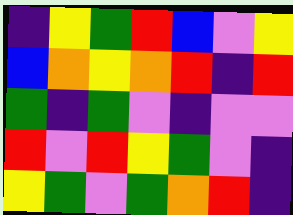[["indigo", "yellow", "green", "red", "blue", "violet", "yellow"], ["blue", "orange", "yellow", "orange", "red", "indigo", "red"], ["green", "indigo", "green", "violet", "indigo", "violet", "violet"], ["red", "violet", "red", "yellow", "green", "violet", "indigo"], ["yellow", "green", "violet", "green", "orange", "red", "indigo"]]